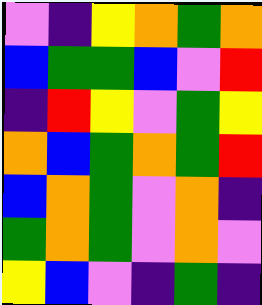[["violet", "indigo", "yellow", "orange", "green", "orange"], ["blue", "green", "green", "blue", "violet", "red"], ["indigo", "red", "yellow", "violet", "green", "yellow"], ["orange", "blue", "green", "orange", "green", "red"], ["blue", "orange", "green", "violet", "orange", "indigo"], ["green", "orange", "green", "violet", "orange", "violet"], ["yellow", "blue", "violet", "indigo", "green", "indigo"]]